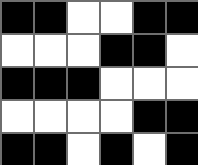[["black", "black", "white", "white", "black", "black"], ["white", "white", "white", "black", "black", "white"], ["black", "black", "black", "white", "white", "white"], ["white", "white", "white", "white", "black", "black"], ["black", "black", "white", "black", "white", "black"]]